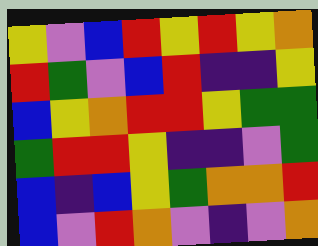[["yellow", "violet", "blue", "red", "yellow", "red", "yellow", "orange"], ["red", "green", "violet", "blue", "red", "indigo", "indigo", "yellow"], ["blue", "yellow", "orange", "red", "red", "yellow", "green", "green"], ["green", "red", "red", "yellow", "indigo", "indigo", "violet", "green"], ["blue", "indigo", "blue", "yellow", "green", "orange", "orange", "red"], ["blue", "violet", "red", "orange", "violet", "indigo", "violet", "orange"]]